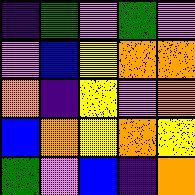[["indigo", "green", "violet", "green", "violet"], ["violet", "blue", "yellow", "orange", "orange"], ["orange", "indigo", "yellow", "violet", "orange"], ["blue", "orange", "yellow", "orange", "yellow"], ["green", "violet", "blue", "indigo", "orange"]]